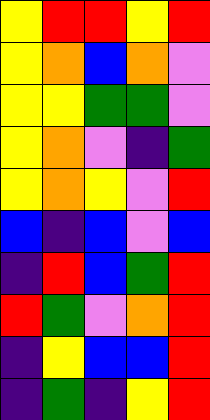[["yellow", "red", "red", "yellow", "red"], ["yellow", "orange", "blue", "orange", "violet"], ["yellow", "yellow", "green", "green", "violet"], ["yellow", "orange", "violet", "indigo", "green"], ["yellow", "orange", "yellow", "violet", "red"], ["blue", "indigo", "blue", "violet", "blue"], ["indigo", "red", "blue", "green", "red"], ["red", "green", "violet", "orange", "red"], ["indigo", "yellow", "blue", "blue", "red"], ["indigo", "green", "indigo", "yellow", "red"]]